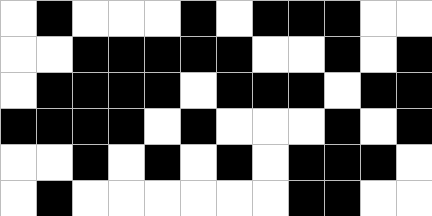[["white", "black", "white", "white", "white", "black", "white", "black", "black", "black", "white", "white"], ["white", "white", "black", "black", "black", "black", "black", "white", "white", "black", "white", "black"], ["white", "black", "black", "black", "black", "white", "black", "black", "black", "white", "black", "black"], ["black", "black", "black", "black", "white", "black", "white", "white", "white", "black", "white", "black"], ["white", "white", "black", "white", "black", "white", "black", "white", "black", "black", "black", "white"], ["white", "black", "white", "white", "white", "white", "white", "white", "black", "black", "white", "white"]]